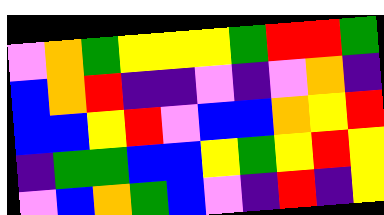[["violet", "orange", "green", "yellow", "yellow", "yellow", "green", "red", "red", "green"], ["blue", "orange", "red", "indigo", "indigo", "violet", "indigo", "violet", "orange", "indigo"], ["blue", "blue", "yellow", "red", "violet", "blue", "blue", "orange", "yellow", "red"], ["indigo", "green", "green", "blue", "blue", "yellow", "green", "yellow", "red", "yellow"], ["violet", "blue", "orange", "green", "blue", "violet", "indigo", "red", "indigo", "yellow"]]